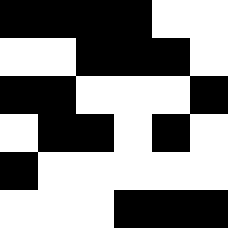[["black", "black", "black", "black", "white", "white"], ["white", "white", "black", "black", "black", "white"], ["black", "black", "white", "white", "white", "black"], ["white", "black", "black", "white", "black", "white"], ["black", "white", "white", "white", "white", "white"], ["white", "white", "white", "black", "black", "black"]]